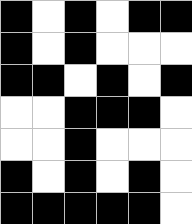[["black", "white", "black", "white", "black", "black"], ["black", "white", "black", "white", "white", "white"], ["black", "black", "white", "black", "white", "black"], ["white", "white", "black", "black", "black", "white"], ["white", "white", "black", "white", "white", "white"], ["black", "white", "black", "white", "black", "white"], ["black", "black", "black", "black", "black", "white"]]